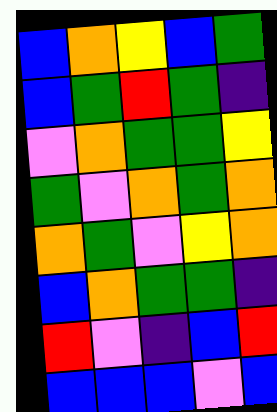[["blue", "orange", "yellow", "blue", "green"], ["blue", "green", "red", "green", "indigo"], ["violet", "orange", "green", "green", "yellow"], ["green", "violet", "orange", "green", "orange"], ["orange", "green", "violet", "yellow", "orange"], ["blue", "orange", "green", "green", "indigo"], ["red", "violet", "indigo", "blue", "red"], ["blue", "blue", "blue", "violet", "blue"]]